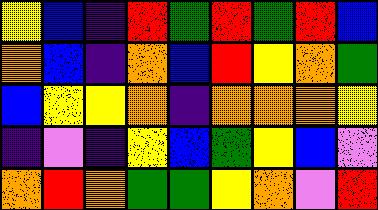[["yellow", "blue", "indigo", "red", "green", "red", "green", "red", "blue"], ["orange", "blue", "indigo", "orange", "blue", "red", "yellow", "orange", "green"], ["blue", "yellow", "yellow", "orange", "indigo", "orange", "orange", "orange", "yellow"], ["indigo", "violet", "indigo", "yellow", "blue", "green", "yellow", "blue", "violet"], ["orange", "red", "orange", "green", "green", "yellow", "orange", "violet", "red"]]